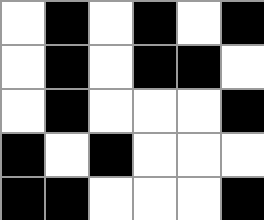[["white", "black", "white", "black", "white", "black"], ["white", "black", "white", "black", "black", "white"], ["white", "black", "white", "white", "white", "black"], ["black", "white", "black", "white", "white", "white"], ["black", "black", "white", "white", "white", "black"]]